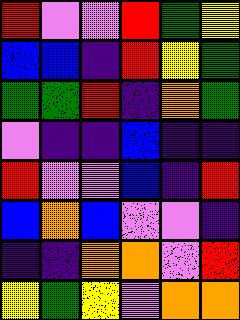[["red", "violet", "violet", "red", "green", "yellow"], ["blue", "blue", "indigo", "red", "yellow", "green"], ["green", "green", "red", "indigo", "orange", "green"], ["violet", "indigo", "indigo", "blue", "indigo", "indigo"], ["red", "violet", "violet", "blue", "indigo", "red"], ["blue", "orange", "blue", "violet", "violet", "indigo"], ["indigo", "indigo", "orange", "orange", "violet", "red"], ["yellow", "green", "yellow", "violet", "orange", "orange"]]